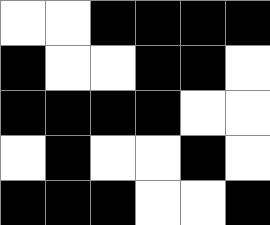[["white", "white", "black", "black", "black", "black"], ["black", "white", "white", "black", "black", "white"], ["black", "black", "black", "black", "white", "white"], ["white", "black", "white", "white", "black", "white"], ["black", "black", "black", "white", "white", "black"]]